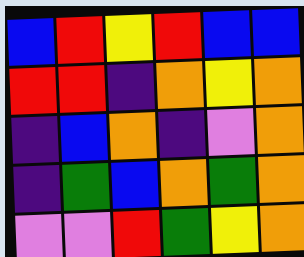[["blue", "red", "yellow", "red", "blue", "blue"], ["red", "red", "indigo", "orange", "yellow", "orange"], ["indigo", "blue", "orange", "indigo", "violet", "orange"], ["indigo", "green", "blue", "orange", "green", "orange"], ["violet", "violet", "red", "green", "yellow", "orange"]]